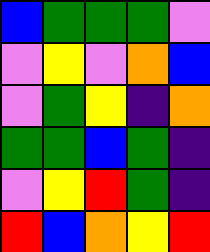[["blue", "green", "green", "green", "violet"], ["violet", "yellow", "violet", "orange", "blue"], ["violet", "green", "yellow", "indigo", "orange"], ["green", "green", "blue", "green", "indigo"], ["violet", "yellow", "red", "green", "indigo"], ["red", "blue", "orange", "yellow", "red"]]